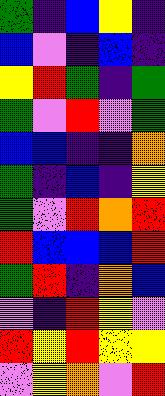[["green", "indigo", "blue", "yellow", "indigo"], ["blue", "violet", "indigo", "blue", "indigo"], ["yellow", "red", "green", "indigo", "green"], ["green", "violet", "red", "violet", "green"], ["blue", "blue", "indigo", "indigo", "orange"], ["green", "indigo", "blue", "indigo", "yellow"], ["green", "violet", "red", "orange", "red"], ["red", "blue", "blue", "blue", "red"], ["green", "red", "indigo", "orange", "blue"], ["violet", "indigo", "red", "yellow", "violet"], ["red", "yellow", "red", "yellow", "yellow"], ["violet", "yellow", "orange", "violet", "red"]]